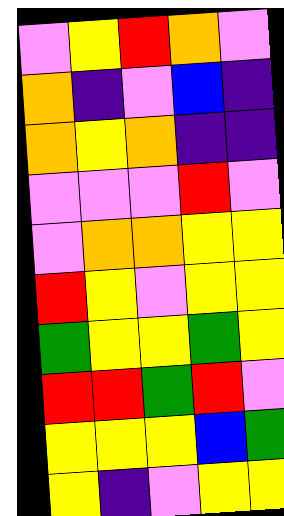[["violet", "yellow", "red", "orange", "violet"], ["orange", "indigo", "violet", "blue", "indigo"], ["orange", "yellow", "orange", "indigo", "indigo"], ["violet", "violet", "violet", "red", "violet"], ["violet", "orange", "orange", "yellow", "yellow"], ["red", "yellow", "violet", "yellow", "yellow"], ["green", "yellow", "yellow", "green", "yellow"], ["red", "red", "green", "red", "violet"], ["yellow", "yellow", "yellow", "blue", "green"], ["yellow", "indigo", "violet", "yellow", "yellow"]]